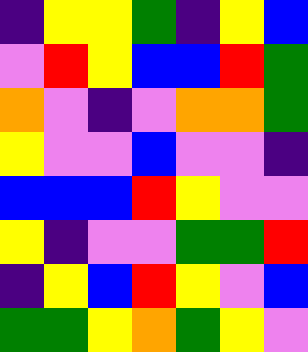[["indigo", "yellow", "yellow", "green", "indigo", "yellow", "blue"], ["violet", "red", "yellow", "blue", "blue", "red", "green"], ["orange", "violet", "indigo", "violet", "orange", "orange", "green"], ["yellow", "violet", "violet", "blue", "violet", "violet", "indigo"], ["blue", "blue", "blue", "red", "yellow", "violet", "violet"], ["yellow", "indigo", "violet", "violet", "green", "green", "red"], ["indigo", "yellow", "blue", "red", "yellow", "violet", "blue"], ["green", "green", "yellow", "orange", "green", "yellow", "violet"]]